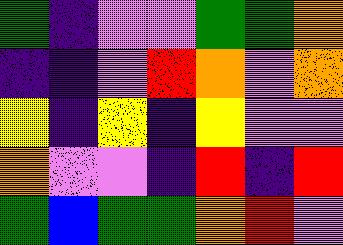[["green", "indigo", "violet", "violet", "green", "green", "orange"], ["indigo", "indigo", "violet", "red", "orange", "violet", "orange"], ["yellow", "indigo", "yellow", "indigo", "yellow", "violet", "violet"], ["orange", "violet", "violet", "indigo", "red", "indigo", "red"], ["green", "blue", "green", "green", "orange", "red", "violet"]]